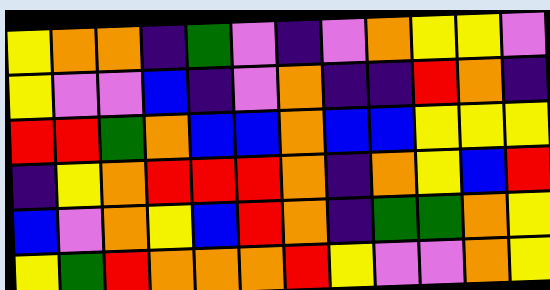[["yellow", "orange", "orange", "indigo", "green", "violet", "indigo", "violet", "orange", "yellow", "yellow", "violet"], ["yellow", "violet", "violet", "blue", "indigo", "violet", "orange", "indigo", "indigo", "red", "orange", "indigo"], ["red", "red", "green", "orange", "blue", "blue", "orange", "blue", "blue", "yellow", "yellow", "yellow"], ["indigo", "yellow", "orange", "red", "red", "red", "orange", "indigo", "orange", "yellow", "blue", "red"], ["blue", "violet", "orange", "yellow", "blue", "red", "orange", "indigo", "green", "green", "orange", "yellow"], ["yellow", "green", "red", "orange", "orange", "orange", "red", "yellow", "violet", "violet", "orange", "yellow"]]